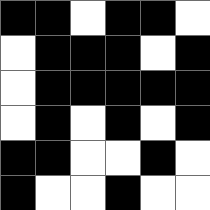[["black", "black", "white", "black", "black", "white"], ["white", "black", "black", "black", "white", "black"], ["white", "black", "black", "black", "black", "black"], ["white", "black", "white", "black", "white", "black"], ["black", "black", "white", "white", "black", "white"], ["black", "white", "white", "black", "white", "white"]]